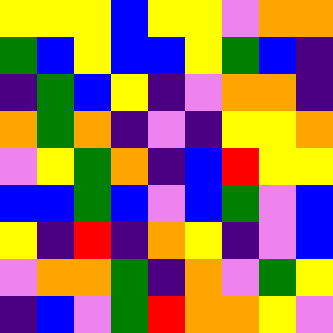[["yellow", "yellow", "yellow", "blue", "yellow", "yellow", "violet", "orange", "orange"], ["green", "blue", "yellow", "blue", "blue", "yellow", "green", "blue", "indigo"], ["indigo", "green", "blue", "yellow", "indigo", "violet", "orange", "orange", "indigo"], ["orange", "green", "orange", "indigo", "violet", "indigo", "yellow", "yellow", "orange"], ["violet", "yellow", "green", "orange", "indigo", "blue", "red", "yellow", "yellow"], ["blue", "blue", "green", "blue", "violet", "blue", "green", "violet", "blue"], ["yellow", "indigo", "red", "indigo", "orange", "yellow", "indigo", "violet", "blue"], ["violet", "orange", "orange", "green", "indigo", "orange", "violet", "green", "yellow"], ["indigo", "blue", "violet", "green", "red", "orange", "orange", "yellow", "violet"]]